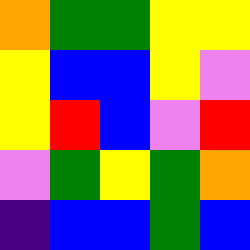[["orange", "green", "green", "yellow", "yellow"], ["yellow", "blue", "blue", "yellow", "violet"], ["yellow", "red", "blue", "violet", "red"], ["violet", "green", "yellow", "green", "orange"], ["indigo", "blue", "blue", "green", "blue"]]